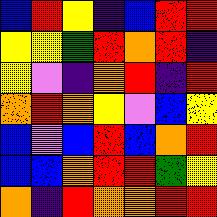[["blue", "red", "yellow", "indigo", "blue", "red", "red"], ["yellow", "yellow", "green", "red", "orange", "red", "indigo"], ["yellow", "violet", "indigo", "orange", "red", "indigo", "red"], ["orange", "red", "orange", "yellow", "violet", "blue", "yellow"], ["blue", "violet", "blue", "red", "blue", "orange", "red"], ["blue", "blue", "orange", "red", "red", "green", "yellow"], ["orange", "indigo", "red", "orange", "orange", "red", "red"]]